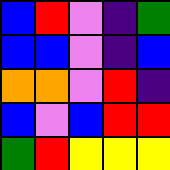[["blue", "red", "violet", "indigo", "green"], ["blue", "blue", "violet", "indigo", "blue"], ["orange", "orange", "violet", "red", "indigo"], ["blue", "violet", "blue", "red", "red"], ["green", "red", "yellow", "yellow", "yellow"]]